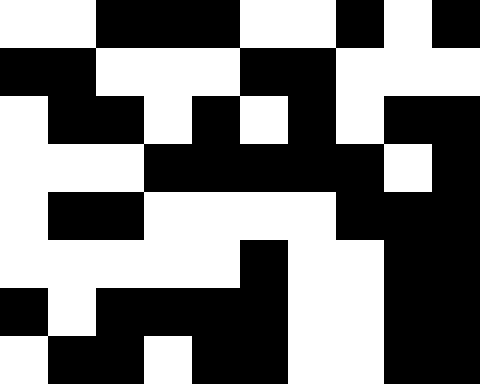[["white", "white", "black", "black", "black", "white", "white", "black", "white", "black"], ["black", "black", "white", "white", "white", "black", "black", "white", "white", "white"], ["white", "black", "black", "white", "black", "white", "black", "white", "black", "black"], ["white", "white", "white", "black", "black", "black", "black", "black", "white", "black"], ["white", "black", "black", "white", "white", "white", "white", "black", "black", "black"], ["white", "white", "white", "white", "white", "black", "white", "white", "black", "black"], ["black", "white", "black", "black", "black", "black", "white", "white", "black", "black"], ["white", "black", "black", "white", "black", "black", "white", "white", "black", "black"]]